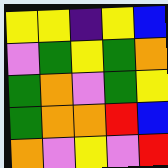[["yellow", "yellow", "indigo", "yellow", "blue"], ["violet", "green", "yellow", "green", "orange"], ["green", "orange", "violet", "green", "yellow"], ["green", "orange", "orange", "red", "blue"], ["orange", "violet", "yellow", "violet", "red"]]